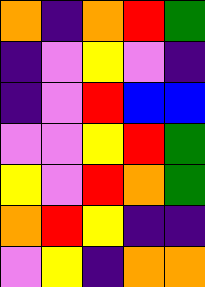[["orange", "indigo", "orange", "red", "green"], ["indigo", "violet", "yellow", "violet", "indigo"], ["indigo", "violet", "red", "blue", "blue"], ["violet", "violet", "yellow", "red", "green"], ["yellow", "violet", "red", "orange", "green"], ["orange", "red", "yellow", "indigo", "indigo"], ["violet", "yellow", "indigo", "orange", "orange"]]